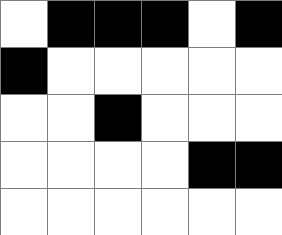[["white", "black", "black", "black", "white", "black"], ["black", "white", "white", "white", "white", "white"], ["white", "white", "black", "white", "white", "white"], ["white", "white", "white", "white", "black", "black"], ["white", "white", "white", "white", "white", "white"]]